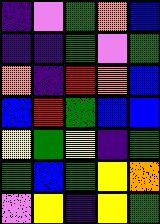[["indigo", "violet", "green", "orange", "blue"], ["indigo", "indigo", "green", "violet", "green"], ["orange", "indigo", "red", "orange", "blue"], ["blue", "red", "green", "blue", "blue"], ["yellow", "green", "yellow", "indigo", "green"], ["green", "blue", "green", "yellow", "orange"], ["violet", "yellow", "indigo", "yellow", "green"]]